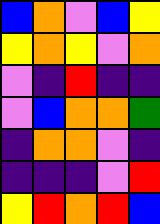[["blue", "orange", "violet", "blue", "yellow"], ["yellow", "orange", "yellow", "violet", "orange"], ["violet", "indigo", "red", "indigo", "indigo"], ["violet", "blue", "orange", "orange", "green"], ["indigo", "orange", "orange", "violet", "indigo"], ["indigo", "indigo", "indigo", "violet", "red"], ["yellow", "red", "orange", "red", "blue"]]